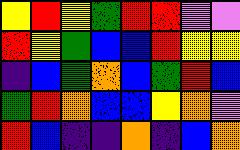[["yellow", "red", "yellow", "green", "red", "red", "violet", "violet"], ["red", "yellow", "green", "blue", "blue", "red", "yellow", "yellow"], ["indigo", "blue", "green", "orange", "blue", "green", "red", "blue"], ["green", "red", "orange", "blue", "blue", "yellow", "orange", "violet"], ["red", "blue", "indigo", "indigo", "orange", "indigo", "blue", "orange"]]